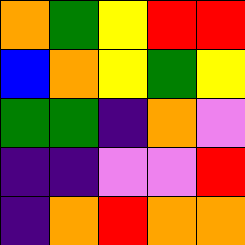[["orange", "green", "yellow", "red", "red"], ["blue", "orange", "yellow", "green", "yellow"], ["green", "green", "indigo", "orange", "violet"], ["indigo", "indigo", "violet", "violet", "red"], ["indigo", "orange", "red", "orange", "orange"]]